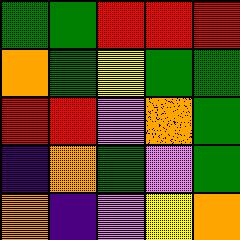[["green", "green", "red", "red", "red"], ["orange", "green", "yellow", "green", "green"], ["red", "red", "violet", "orange", "green"], ["indigo", "orange", "green", "violet", "green"], ["orange", "indigo", "violet", "yellow", "orange"]]